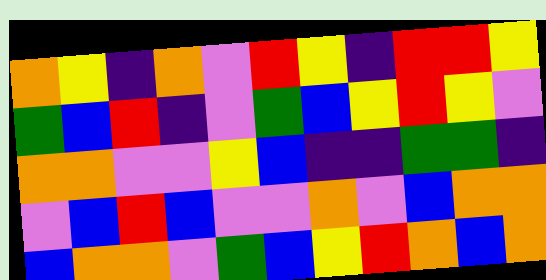[["orange", "yellow", "indigo", "orange", "violet", "red", "yellow", "indigo", "red", "red", "yellow"], ["green", "blue", "red", "indigo", "violet", "green", "blue", "yellow", "red", "yellow", "violet"], ["orange", "orange", "violet", "violet", "yellow", "blue", "indigo", "indigo", "green", "green", "indigo"], ["violet", "blue", "red", "blue", "violet", "violet", "orange", "violet", "blue", "orange", "orange"], ["blue", "orange", "orange", "violet", "green", "blue", "yellow", "red", "orange", "blue", "orange"]]